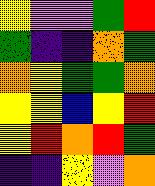[["yellow", "violet", "violet", "green", "red"], ["green", "indigo", "indigo", "orange", "green"], ["orange", "yellow", "green", "green", "orange"], ["yellow", "yellow", "blue", "yellow", "red"], ["yellow", "red", "orange", "red", "green"], ["indigo", "indigo", "yellow", "violet", "orange"]]